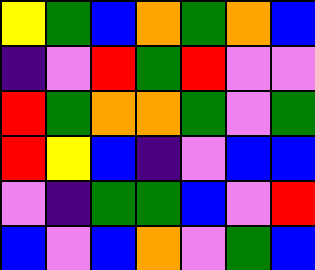[["yellow", "green", "blue", "orange", "green", "orange", "blue"], ["indigo", "violet", "red", "green", "red", "violet", "violet"], ["red", "green", "orange", "orange", "green", "violet", "green"], ["red", "yellow", "blue", "indigo", "violet", "blue", "blue"], ["violet", "indigo", "green", "green", "blue", "violet", "red"], ["blue", "violet", "blue", "orange", "violet", "green", "blue"]]